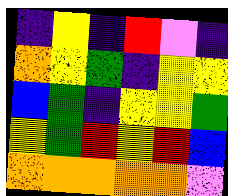[["indigo", "yellow", "indigo", "red", "violet", "indigo"], ["orange", "yellow", "green", "indigo", "yellow", "yellow"], ["blue", "green", "indigo", "yellow", "yellow", "green"], ["yellow", "green", "red", "yellow", "red", "blue"], ["orange", "orange", "orange", "orange", "orange", "violet"]]